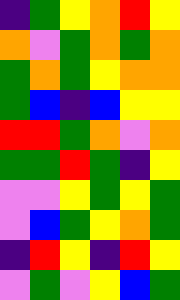[["indigo", "green", "yellow", "orange", "red", "yellow"], ["orange", "violet", "green", "orange", "green", "orange"], ["green", "orange", "green", "yellow", "orange", "orange"], ["green", "blue", "indigo", "blue", "yellow", "yellow"], ["red", "red", "green", "orange", "violet", "orange"], ["green", "green", "red", "green", "indigo", "yellow"], ["violet", "violet", "yellow", "green", "yellow", "green"], ["violet", "blue", "green", "yellow", "orange", "green"], ["indigo", "red", "yellow", "indigo", "red", "yellow"], ["violet", "green", "violet", "yellow", "blue", "green"]]